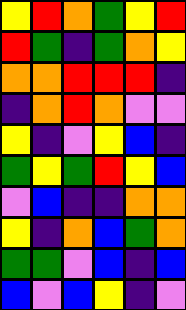[["yellow", "red", "orange", "green", "yellow", "red"], ["red", "green", "indigo", "green", "orange", "yellow"], ["orange", "orange", "red", "red", "red", "indigo"], ["indigo", "orange", "red", "orange", "violet", "violet"], ["yellow", "indigo", "violet", "yellow", "blue", "indigo"], ["green", "yellow", "green", "red", "yellow", "blue"], ["violet", "blue", "indigo", "indigo", "orange", "orange"], ["yellow", "indigo", "orange", "blue", "green", "orange"], ["green", "green", "violet", "blue", "indigo", "blue"], ["blue", "violet", "blue", "yellow", "indigo", "violet"]]